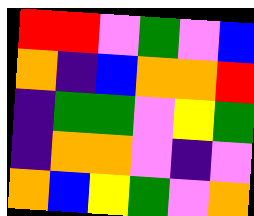[["red", "red", "violet", "green", "violet", "blue"], ["orange", "indigo", "blue", "orange", "orange", "red"], ["indigo", "green", "green", "violet", "yellow", "green"], ["indigo", "orange", "orange", "violet", "indigo", "violet"], ["orange", "blue", "yellow", "green", "violet", "orange"]]